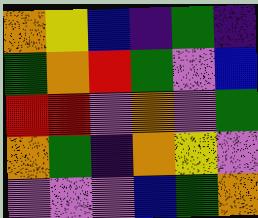[["orange", "yellow", "blue", "indigo", "green", "indigo"], ["green", "orange", "red", "green", "violet", "blue"], ["red", "red", "violet", "orange", "violet", "green"], ["orange", "green", "indigo", "orange", "yellow", "violet"], ["violet", "violet", "violet", "blue", "green", "orange"]]